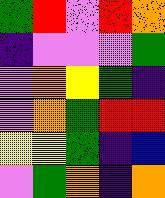[["green", "red", "violet", "red", "orange"], ["indigo", "violet", "violet", "violet", "green"], ["violet", "orange", "yellow", "green", "indigo"], ["violet", "orange", "green", "red", "red"], ["yellow", "yellow", "green", "indigo", "blue"], ["violet", "green", "orange", "indigo", "orange"]]